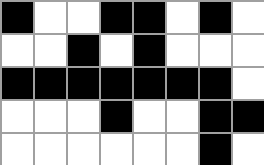[["black", "white", "white", "black", "black", "white", "black", "white"], ["white", "white", "black", "white", "black", "white", "white", "white"], ["black", "black", "black", "black", "black", "black", "black", "white"], ["white", "white", "white", "black", "white", "white", "black", "black"], ["white", "white", "white", "white", "white", "white", "black", "white"]]